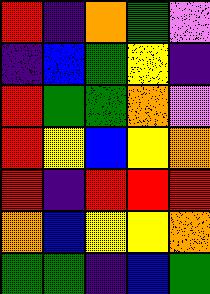[["red", "indigo", "orange", "green", "violet"], ["indigo", "blue", "green", "yellow", "indigo"], ["red", "green", "green", "orange", "violet"], ["red", "yellow", "blue", "yellow", "orange"], ["red", "indigo", "red", "red", "red"], ["orange", "blue", "yellow", "yellow", "orange"], ["green", "green", "indigo", "blue", "green"]]